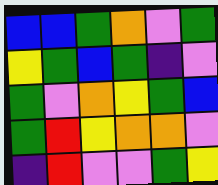[["blue", "blue", "green", "orange", "violet", "green"], ["yellow", "green", "blue", "green", "indigo", "violet"], ["green", "violet", "orange", "yellow", "green", "blue"], ["green", "red", "yellow", "orange", "orange", "violet"], ["indigo", "red", "violet", "violet", "green", "yellow"]]